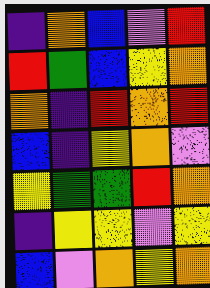[["indigo", "orange", "blue", "violet", "red"], ["red", "green", "blue", "yellow", "orange"], ["orange", "indigo", "red", "orange", "red"], ["blue", "indigo", "yellow", "orange", "violet"], ["yellow", "green", "green", "red", "orange"], ["indigo", "yellow", "yellow", "violet", "yellow"], ["blue", "violet", "orange", "yellow", "orange"]]